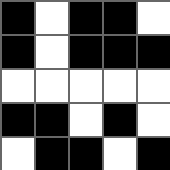[["black", "white", "black", "black", "white"], ["black", "white", "black", "black", "black"], ["white", "white", "white", "white", "white"], ["black", "black", "white", "black", "white"], ["white", "black", "black", "white", "black"]]